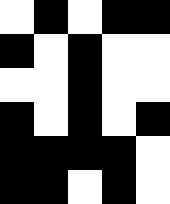[["white", "black", "white", "black", "black"], ["black", "white", "black", "white", "white"], ["white", "white", "black", "white", "white"], ["black", "white", "black", "white", "black"], ["black", "black", "black", "black", "white"], ["black", "black", "white", "black", "white"]]